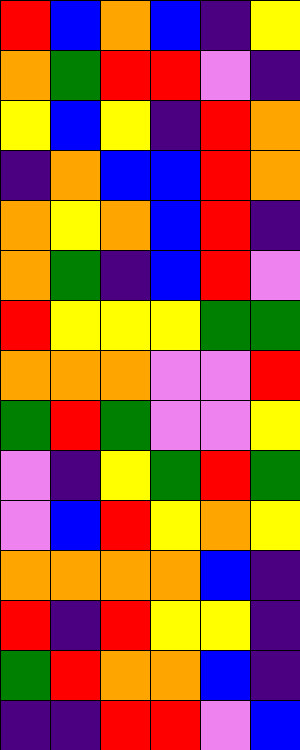[["red", "blue", "orange", "blue", "indigo", "yellow"], ["orange", "green", "red", "red", "violet", "indigo"], ["yellow", "blue", "yellow", "indigo", "red", "orange"], ["indigo", "orange", "blue", "blue", "red", "orange"], ["orange", "yellow", "orange", "blue", "red", "indigo"], ["orange", "green", "indigo", "blue", "red", "violet"], ["red", "yellow", "yellow", "yellow", "green", "green"], ["orange", "orange", "orange", "violet", "violet", "red"], ["green", "red", "green", "violet", "violet", "yellow"], ["violet", "indigo", "yellow", "green", "red", "green"], ["violet", "blue", "red", "yellow", "orange", "yellow"], ["orange", "orange", "orange", "orange", "blue", "indigo"], ["red", "indigo", "red", "yellow", "yellow", "indigo"], ["green", "red", "orange", "orange", "blue", "indigo"], ["indigo", "indigo", "red", "red", "violet", "blue"]]